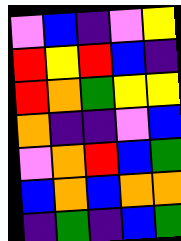[["violet", "blue", "indigo", "violet", "yellow"], ["red", "yellow", "red", "blue", "indigo"], ["red", "orange", "green", "yellow", "yellow"], ["orange", "indigo", "indigo", "violet", "blue"], ["violet", "orange", "red", "blue", "green"], ["blue", "orange", "blue", "orange", "orange"], ["indigo", "green", "indigo", "blue", "green"]]